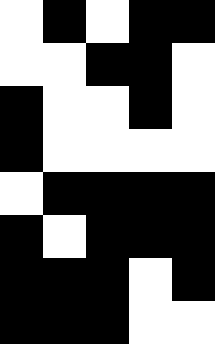[["white", "black", "white", "black", "black"], ["white", "white", "black", "black", "white"], ["black", "white", "white", "black", "white"], ["black", "white", "white", "white", "white"], ["white", "black", "black", "black", "black"], ["black", "white", "black", "black", "black"], ["black", "black", "black", "white", "black"], ["black", "black", "black", "white", "white"]]